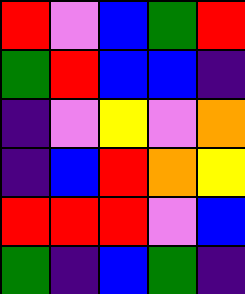[["red", "violet", "blue", "green", "red"], ["green", "red", "blue", "blue", "indigo"], ["indigo", "violet", "yellow", "violet", "orange"], ["indigo", "blue", "red", "orange", "yellow"], ["red", "red", "red", "violet", "blue"], ["green", "indigo", "blue", "green", "indigo"]]